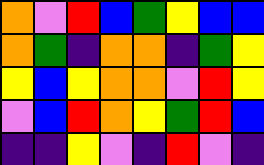[["orange", "violet", "red", "blue", "green", "yellow", "blue", "blue"], ["orange", "green", "indigo", "orange", "orange", "indigo", "green", "yellow"], ["yellow", "blue", "yellow", "orange", "orange", "violet", "red", "yellow"], ["violet", "blue", "red", "orange", "yellow", "green", "red", "blue"], ["indigo", "indigo", "yellow", "violet", "indigo", "red", "violet", "indigo"]]